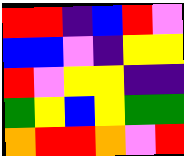[["red", "red", "indigo", "blue", "red", "violet"], ["blue", "blue", "violet", "indigo", "yellow", "yellow"], ["red", "violet", "yellow", "yellow", "indigo", "indigo"], ["green", "yellow", "blue", "yellow", "green", "green"], ["orange", "red", "red", "orange", "violet", "red"]]